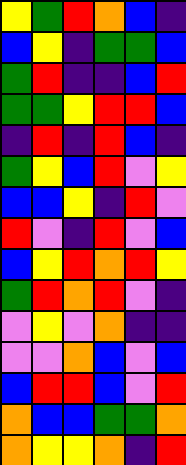[["yellow", "green", "red", "orange", "blue", "indigo"], ["blue", "yellow", "indigo", "green", "green", "blue"], ["green", "red", "indigo", "indigo", "blue", "red"], ["green", "green", "yellow", "red", "red", "blue"], ["indigo", "red", "indigo", "red", "blue", "indigo"], ["green", "yellow", "blue", "red", "violet", "yellow"], ["blue", "blue", "yellow", "indigo", "red", "violet"], ["red", "violet", "indigo", "red", "violet", "blue"], ["blue", "yellow", "red", "orange", "red", "yellow"], ["green", "red", "orange", "red", "violet", "indigo"], ["violet", "yellow", "violet", "orange", "indigo", "indigo"], ["violet", "violet", "orange", "blue", "violet", "blue"], ["blue", "red", "red", "blue", "violet", "red"], ["orange", "blue", "blue", "green", "green", "orange"], ["orange", "yellow", "yellow", "orange", "indigo", "red"]]